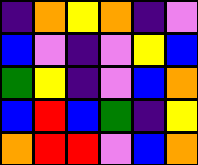[["indigo", "orange", "yellow", "orange", "indigo", "violet"], ["blue", "violet", "indigo", "violet", "yellow", "blue"], ["green", "yellow", "indigo", "violet", "blue", "orange"], ["blue", "red", "blue", "green", "indigo", "yellow"], ["orange", "red", "red", "violet", "blue", "orange"]]